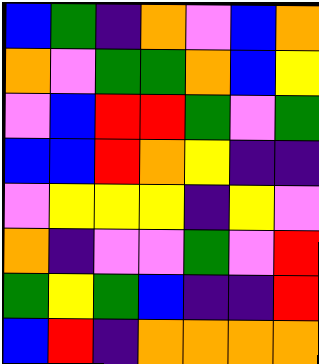[["blue", "green", "indigo", "orange", "violet", "blue", "orange"], ["orange", "violet", "green", "green", "orange", "blue", "yellow"], ["violet", "blue", "red", "red", "green", "violet", "green"], ["blue", "blue", "red", "orange", "yellow", "indigo", "indigo"], ["violet", "yellow", "yellow", "yellow", "indigo", "yellow", "violet"], ["orange", "indigo", "violet", "violet", "green", "violet", "red"], ["green", "yellow", "green", "blue", "indigo", "indigo", "red"], ["blue", "red", "indigo", "orange", "orange", "orange", "orange"]]